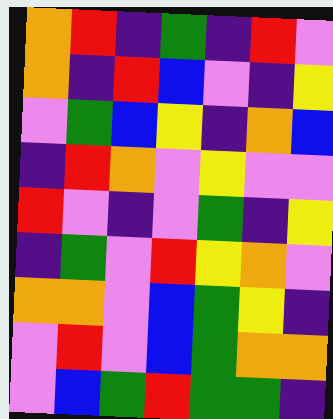[["orange", "red", "indigo", "green", "indigo", "red", "violet"], ["orange", "indigo", "red", "blue", "violet", "indigo", "yellow"], ["violet", "green", "blue", "yellow", "indigo", "orange", "blue"], ["indigo", "red", "orange", "violet", "yellow", "violet", "violet"], ["red", "violet", "indigo", "violet", "green", "indigo", "yellow"], ["indigo", "green", "violet", "red", "yellow", "orange", "violet"], ["orange", "orange", "violet", "blue", "green", "yellow", "indigo"], ["violet", "red", "violet", "blue", "green", "orange", "orange"], ["violet", "blue", "green", "red", "green", "green", "indigo"]]